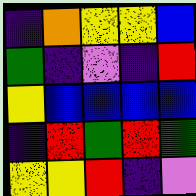[["indigo", "orange", "yellow", "yellow", "blue"], ["green", "indigo", "violet", "indigo", "red"], ["yellow", "blue", "blue", "blue", "blue"], ["indigo", "red", "green", "red", "green"], ["yellow", "yellow", "red", "indigo", "violet"]]